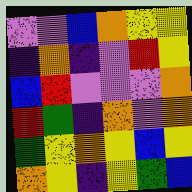[["violet", "violet", "blue", "orange", "yellow", "yellow"], ["indigo", "orange", "indigo", "violet", "red", "yellow"], ["blue", "red", "violet", "violet", "violet", "orange"], ["red", "green", "indigo", "orange", "violet", "orange"], ["green", "yellow", "orange", "yellow", "blue", "yellow"], ["orange", "yellow", "indigo", "yellow", "green", "blue"]]